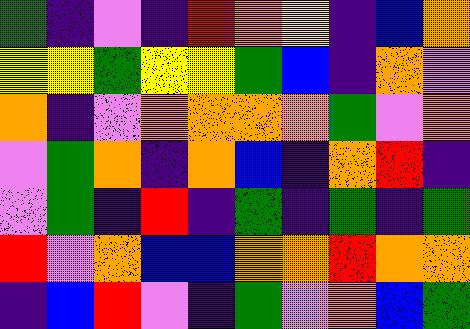[["green", "indigo", "violet", "indigo", "red", "orange", "yellow", "indigo", "blue", "orange"], ["yellow", "yellow", "green", "yellow", "yellow", "green", "blue", "indigo", "orange", "violet"], ["orange", "indigo", "violet", "orange", "orange", "orange", "orange", "green", "violet", "orange"], ["violet", "green", "orange", "indigo", "orange", "blue", "indigo", "orange", "red", "indigo"], ["violet", "green", "indigo", "red", "indigo", "green", "indigo", "green", "indigo", "green"], ["red", "violet", "orange", "blue", "blue", "orange", "orange", "red", "orange", "orange"], ["indigo", "blue", "red", "violet", "indigo", "green", "violet", "orange", "blue", "green"]]